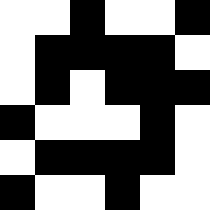[["white", "white", "black", "white", "white", "black"], ["white", "black", "black", "black", "black", "white"], ["white", "black", "white", "black", "black", "black"], ["black", "white", "white", "white", "black", "white"], ["white", "black", "black", "black", "black", "white"], ["black", "white", "white", "black", "white", "white"]]